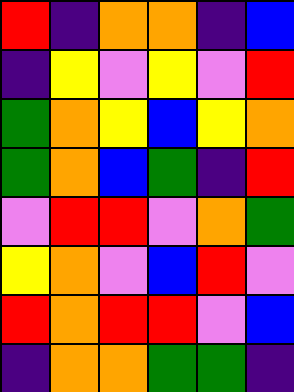[["red", "indigo", "orange", "orange", "indigo", "blue"], ["indigo", "yellow", "violet", "yellow", "violet", "red"], ["green", "orange", "yellow", "blue", "yellow", "orange"], ["green", "orange", "blue", "green", "indigo", "red"], ["violet", "red", "red", "violet", "orange", "green"], ["yellow", "orange", "violet", "blue", "red", "violet"], ["red", "orange", "red", "red", "violet", "blue"], ["indigo", "orange", "orange", "green", "green", "indigo"]]